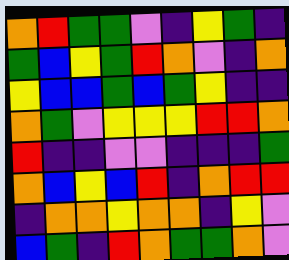[["orange", "red", "green", "green", "violet", "indigo", "yellow", "green", "indigo"], ["green", "blue", "yellow", "green", "red", "orange", "violet", "indigo", "orange"], ["yellow", "blue", "blue", "green", "blue", "green", "yellow", "indigo", "indigo"], ["orange", "green", "violet", "yellow", "yellow", "yellow", "red", "red", "orange"], ["red", "indigo", "indigo", "violet", "violet", "indigo", "indigo", "indigo", "green"], ["orange", "blue", "yellow", "blue", "red", "indigo", "orange", "red", "red"], ["indigo", "orange", "orange", "yellow", "orange", "orange", "indigo", "yellow", "violet"], ["blue", "green", "indigo", "red", "orange", "green", "green", "orange", "violet"]]